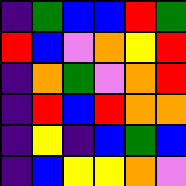[["indigo", "green", "blue", "blue", "red", "green"], ["red", "blue", "violet", "orange", "yellow", "red"], ["indigo", "orange", "green", "violet", "orange", "red"], ["indigo", "red", "blue", "red", "orange", "orange"], ["indigo", "yellow", "indigo", "blue", "green", "blue"], ["indigo", "blue", "yellow", "yellow", "orange", "violet"]]